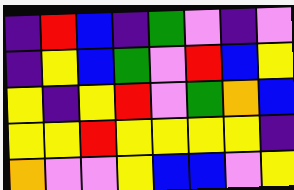[["indigo", "red", "blue", "indigo", "green", "violet", "indigo", "violet"], ["indigo", "yellow", "blue", "green", "violet", "red", "blue", "yellow"], ["yellow", "indigo", "yellow", "red", "violet", "green", "orange", "blue"], ["yellow", "yellow", "red", "yellow", "yellow", "yellow", "yellow", "indigo"], ["orange", "violet", "violet", "yellow", "blue", "blue", "violet", "yellow"]]